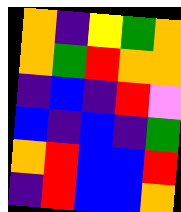[["orange", "indigo", "yellow", "green", "orange"], ["orange", "green", "red", "orange", "orange"], ["indigo", "blue", "indigo", "red", "violet"], ["blue", "indigo", "blue", "indigo", "green"], ["orange", "red", "blue", "blue", "red"], ["indigo", "red", "blue", "blue", "orange"]]